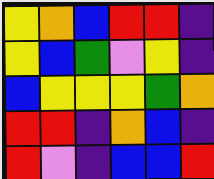[["yellow", "orange", "blue", "red", "red", "indigo"], ["yellow", "blue", "green", "violet", "yellow", "indigo"], ["blue", "yellow", "yellow", "yellow", "green", "orange"], ["red", "red", "indigo", "orange", "blue", "indigo"], ["red", "violet", "indigo", "blue", "blue", "red"]]